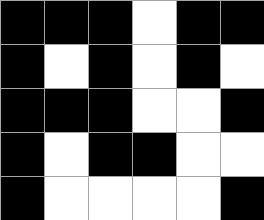[["black", "black", "black", "white", "black", "black"], ["black", "white", "black", "white", "black", "white"], ["black", "black", "black", "white", "white", "black"], ["black", "white", "black", "black", "white", "white"], ["black", "white", "white", "white", "white", "black"]]